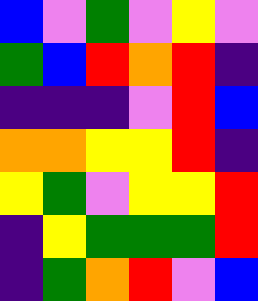[["blue", "violet", "green", "violet", "yellow", "violet"], ["green", "blue", "red", "orange", "red", "indigo"], ["indigo", "indigo", "indigo", "violet", "red", "blue"], ["orange", "orange", "yellow", "yellow", "red", "indigo"], ["yellow", "green", "violet", "yellow", "yellow", "red"], ["indigo", "yellow", "green", "green", "green", "red"], ["indigo", "green", "orange", "red", "violet", "blue"]]